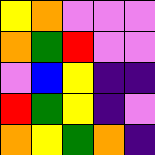[["yellow", "orange", "violet", "violet", "violet"], ["orange", "green", "red", "violet", "violet"], ["violet", "blue", "yellow", "indigo", "indigo"], ["red", "green", "yellow", "indigo", "violet"], ["orange", "yellow", "green", "orange", "indigo"]]